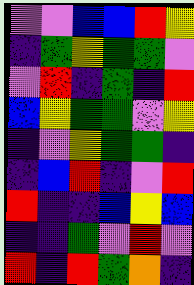[["violet", "violet", "blue", "blue", "red", "yellow"], ["indigo", "green", "yellow", "green", "green", "violet"], ["violet", "red", "indigo", "green", "indigo", "red"], ["blue", "yellow", "green", "green", "violet", "yellow"], ["indigo", "violet", "yellow", "green", "green", "indigo"], ["indigo", "blue", "red", "indigo", "violet", "red"], ["red", "indigo", "indigo", "blue", "yellow", "blue"], ["indigo", "indigo", "green", "violet", "red", "violet"], ["red", "indigo", "red", "green", "orange", "indigo"]]